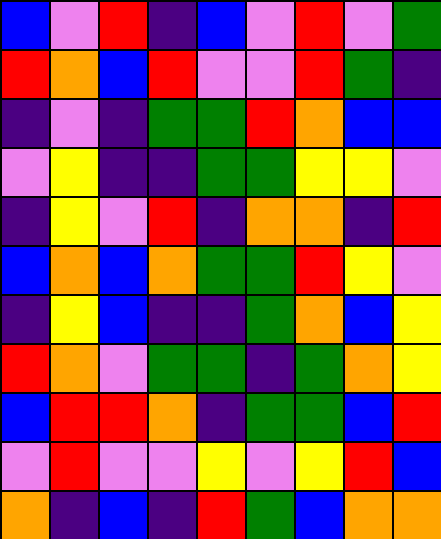[["blue", "violet", "red", "indigo", "blue", "violet", "red", "violet", "green"], ["red", "orange", "blue", "red", "violet", "violet", "red", "green", "indigo"], ["indigo", "violet", "indigo", "green", "green", "red", "orange", "blue", "blue"], ["violet", "yellow", "indigo", "indigo", "green", "green", "yellow", "yellow", "violet"], ["indigo", "yellow", "violet", "red", "indigo", "orange", "orange", "indigo", "red"], ["blue", "orange", "blue", "orange", "green", "green", "red", "yellow", "violet"], ["indigo", "yellow", "blue", "indigo", "indigo", "green", "orange", "blue", "yellow"], ["red", "orange", "violet", "green", "green", "indigo", "green", "orange", "yellow"], ["blue", "red", "red", "orange", "indigo", "green", "green", "blue", "red"], ["violet", "red", "violet", "violet", "yellow", "violet", "yellow", "red", "blue"], ["orange", "indigo", "blue", "indigo", "red", "green", "blue", "orange", "orange"]]